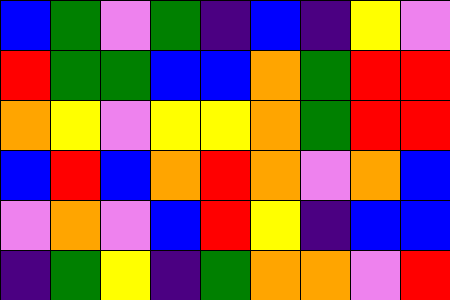[["blue", "green", "violet", "green", "indigo", "blue", "indigo", "yellow", "violet"], ["red", "green", "green", "blue", "blue", "orange", "green", "red", "red"], ["orange", "yellow", "violet", "yellow", "yellow", "orange", "green", "red", "red"], ["blue", "red", "blue", "orange", "red", "orange", "violet", "orange", "blue"], ["violet", "orange", "violet", "blue", "red", "yellow", "indigo", "blue", "blue"], ["indigo", "green", "yellow", "indigo", "green", "orange", "orange", "violet", "red"]]